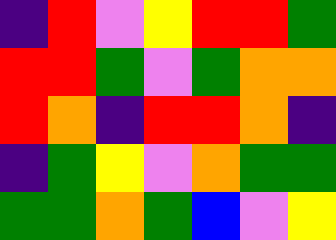[["indigo", "red", "violet", "yellow", "red", "red", "green"], ["red", "red", "green", "violet", "green", "orange", "orange"], ["red", "orange", "indigo", "red", "red", "orange", "indigo"], ["indigo", "green", "yellow", "violet", "orange", "green", "green"], ["green", "green", "orange", "green", "blue", "violet", "yellow"]]